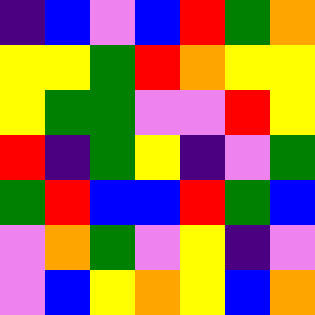[["indigo", "blue", "violet", "blue", "red", "green", "orange"], ["yellow", "yellow", "green", "red", "orange", "yellow", "yellow"], ["yellow", "green", "green", "violet", "violet", "red", "yellow"], ["red", "indigo", "green", "yellow", "indigo", "violet", "green"], ["green", "red", "blue", "blue", "red", "green", "blue"], ["violet", "orange", "green", "violet", "yellow", "indigo", "violet"], ["violet", "blue", "yellow", "orange", "yellow", "blue", "orange"]]